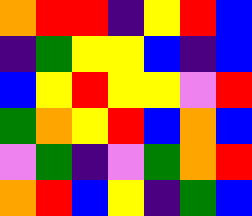[["orange", "red", "red", "indigo", "yellow", "red", "blue"], ["indigo", "green", "yellow", "yellow", "blue", "indigo", "blue"], ["blue", "yellow", "red", "yellow", "yellow", "violet", "red"], ["green", "orange", "yellow", "red", "blue", "orange", "blue"], ["violet", "green", "indigo", "violet", "green", "orange", "red"], ["orange", "red", "blue", "yellow", "indigo", "green", "blue"]]